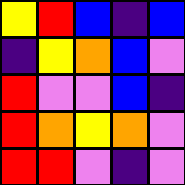[["yellow", "red", "blue", "indigo", "blue"], ["indigo", "yellow", "orange", "blue", "violet"], ["red", "violet", "violet", "blue", "indigo"], ["red", "orange", "yellow", "orange", "violet"], ["red", "red", "violet", "indigo", "violet"]]